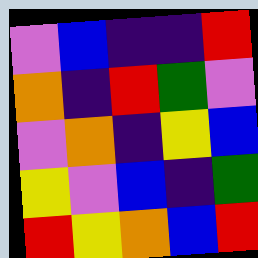[["violet", "blue", "indigo", "indigo", "red"], ["orange", "indigo", "red", "green", "violet"], ["violet", "orange", "indigo", "yellow", "blue"], ["yellow", "violet", "blue", "indigo", "green"], ["red", "yellow", "orange", "blue", "red"]]